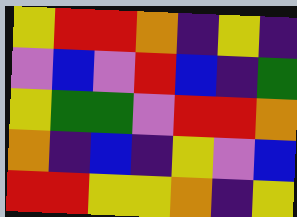[["yellow", "red", "red", "orange", "indigo", "yellow", "indigo"], ["violet", "blue", "violet", "red", "blue", "indigo", "green"], ["yellow", "green", "green", "violet", "red", "red", "orange"], ["orange", "indigo", "blue", "indigo", "yellow", "violet", "blue"], ["red", "red", "yellow", "yellow", "orange", "indigo", "yellow"]]